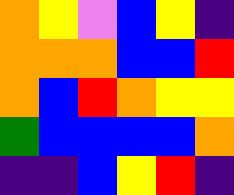[["orange", "yellow", "violet", "blue", "yellow", "indigo"], ["orange", "orange", "orange", "blue", "blue", "red"], ["orange", "blue", "red", "orange", "yellow", "yellow"], ["green", "blue", "blue", "blue", "blue", "orange"], ["indigo", "indigo", "blue", "yellow", "red", "indigo"]]